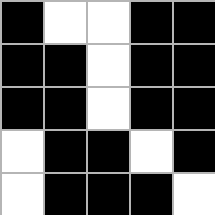[["black", "white", "white", "black", "black"], ["black", "black", "white", "black", "black"], ["black", "black", "white", "black", "black"], ["white", "black", "black", "white", "black"], ["white", "black", "black", "black", "white"]]